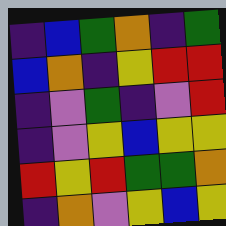[["indigo", "blue", "green", "orange", "indigo", "green"], ["blue", "orange", "indigo", "yellow", "red", "red"], ["indigo", "violet", "green", "indigo", "violet", "red"], ["indigo", "violet", "yellow", "blue", "yellow", "yellow"], ["red", "yellow", "red", "green", "green", "orange"], ["indigo", "orange", "violet", "yellow", "blue", "yellow"]]